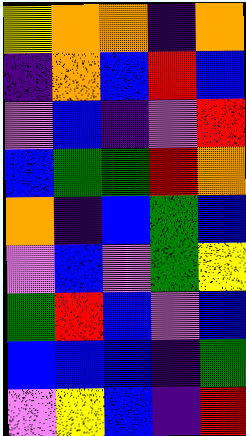[["yellow", "orange", "orange", "indigo", "orange"], ["indigo", "orange", "blue", "red", "blue"], ["violet", "blue", "indigo", "violet", "red"], ["blue", "green", "green", "red", "orange"], ["orange", "indigo", "blue", "green", "blue"], ["violet", "blue", "violet", "green", "yellow"], ["green", "red", "blue", "violet", "blue"], ["blue", "blue", "blue", "indigo", "green"], ["violet", "yellow", "blue", "indigo", "red"]]